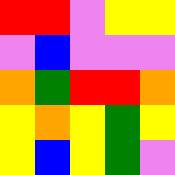[["red", "red", "violet", "yellow", "yellow"], ["violet", "blue", "violet", "violet", "violet"], ["orange", "green", "red", "red", "orange"], ["yellow", "orange", "yellow", "green", "yellow"], ["yellow", "blue", "yellow", "green", "violet"]]